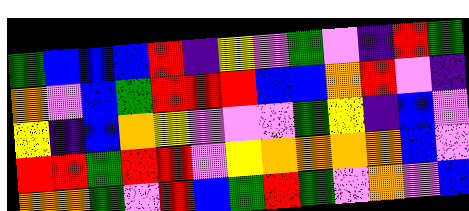[["green", "blue", "blue", "blue", "red", "indigo", "yellow", "violet", "green", "violet", "indigo", "red", "green"], ["orange", "violet", "blue", "green", "red", "red", "red", "blue", "blue", "orange", "red", "violet", "indigo"], ["yellow", "indigo", "blue", "orange", "yellow", "violet", "violet", "violet", "green", "yellow", "indigo", "blue", "violet"], ["red", "red", "green", "red", "red", "violet", "yellow", "orange", "orange", "orange", "orange", "blue", "violet"], ["orange", "orange", "green", "violet", "red", "blue", "green", "red", "green", "violet", "orange", "violet", "blue"]]